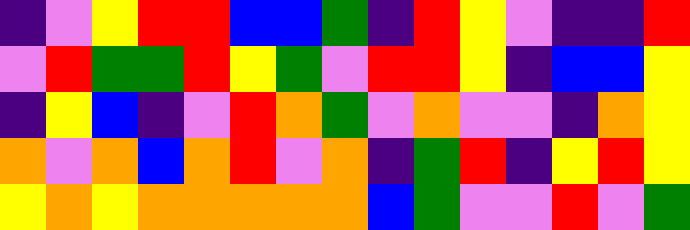[["indigo", "violet", "yellow", "red", "red", "blue", "blue", "green", "indigo", "red", "yellow", "violet", "indigo", "indigo", "red"], ["violet", "red", "green", "green", "red", "yellow", "green", "violet", "red", "red", "yellow", "indigo", "blue", "blue", "yellow"], ["indigo", "yellow", "blue", "indigo", "violet", "red", "orange", "green", "violet", "orange", "violet", "violet", "indigo", "orange", "yellow"], ["orange", "violet", "orange", "blue", "orange", "red", "violet", "orange", "indigo", "green", "red", "indigo", "yellow", "red", "yellow"], ["yellow", "orange", "yellow", "orange", "orange", "orange", "orange", "orange", "blue", "green", "violet", "violet", "red", "violet", "green"]]